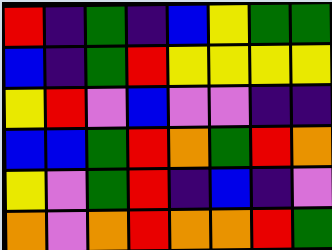[["red", "indigo", "green", "indigo", "blue", "yellow", "green", "green"], ["blue", "indigo", "green", "red", "yellow", "yellow", "yellow", "yellow"], ["yellow", "red", "violet", "blue", "violet", "violet", "indigo", "indigo"], ["blue", "blue", "green", "red", "orange", "green", "red", "orange"], ["yellow", "violet", "green", "red", "indigo", "blue", "indigo", "violet"], ["orange", "violet", "orange", "red", "orange", "orange", "red", "green"]]